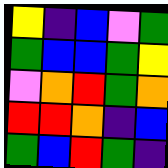[["yellow", "indigo", "blue", "violet", "green"], ["green", "blue", "blue", "green", "yellow"], ["violet", "orange", "red", "green", "orange"], ["red", "red", "orange", "indigo", "blue"], ["green", "blue", "red", "green", "indigo"]]